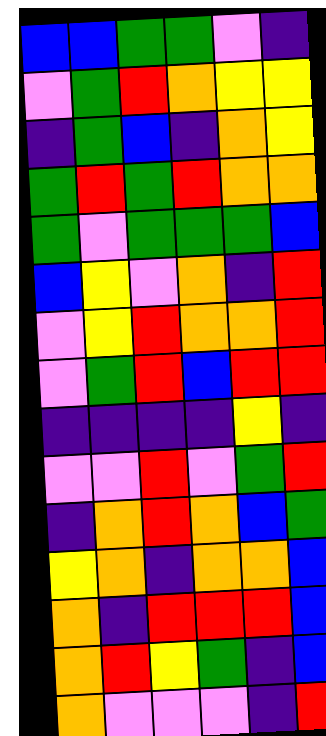[["blue", "blue", "green", "green", "violet", "indigo"], ["violet", "green", "red", "orange", "yellow", "yellow"], ["indigo", "green", "blue", "indigo", "orange", "yellow"], ["green", "red", "green", "red", "orange", "orange"], ["green", "violet", "green", "green", "green", "blue"], ["blue", "yellow", "violet", "orange", "indigo", "red"], ["violet", "yellow", "red", "orange", "orange", "red"], ["violet", "green", "red", "blue", "red", "red"], ["indigo", "indigo", "indigo", "indigo", "yellow", "indigo"], ["violet", "violet", "red", "violet", "green", "red"], ["indigo", "orange", "red", "orange", "blue", "green"], ["yellow", "orange", "indigo", "orange", "orange", "blue"], ["orange", "indigo", "red", "red", "red", "blue"], ["orange", "red", "yellow", "green", "indigo", "blue"], ["orange", "violet", "violet", "violet", "indigo", "red"]]